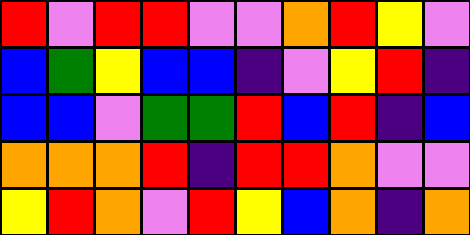[["red", "violet", "red", "red", "violet", "violet", "orange", "red", "yellow", "violet"], ["blue", "green", "yellow", "blue", "blue", "indigo", "violet", "yellow", "red", "indigo"], ["blue", "blue", "violet", "green", "green", "red", "blue", "red", "indigo", "blue"], ["orange", "orange", "orange", "red", "indigo", "red", "red", "orange", "violet", "violet"], ["yellow", "red", "orange", "violet", "red", "yellow", "blue", "orange", "indigo", "orange"]]